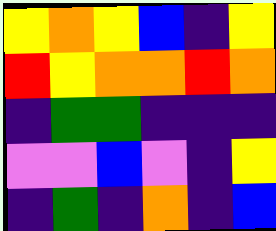[["yellow", "orange", "yellow", "blue", "indigo", "yellow"], ["red", "yellow", "orange", "orange", "red", "orange"], ["indigo", "green", "green", "indigo", "indigo", "indigo"], ["violet", "violet", "blue", "violet", "indigo", "yellow"], ["indigo", "green", "indigo", "orange", "indigo", "blue"]]